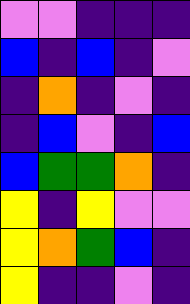[["violet", "violet", "indigo", "indigo", "indigo"], ["blue", "indigo", "blue", "indigo", "violet"], ["indigo", "orange", "indigo", "violet", "indigo"], ["indigo", "blue", "violet", "indigo", "blue"], ["blue", "green", "green", "orange", "indigo"], ["yellow", "indigo", "yellow", "violet", "violet"], ["yellow", "orange", "green", "blue", "indigo"], ["yellow", "indigo", "indigo", "violet", "indigo"]]